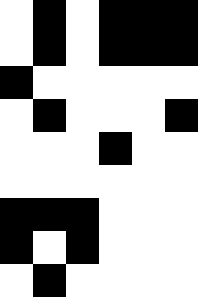[["white", "black", "white", "black", "black", "black"], ["white", "black", "white", "black", "black", "black"], ["black", "white", "white", "white", "white", "white"], ["white", "black", "white", "white", "white", "black"], ["white", "white", "white", "black", "white", "white"], ["white", "white", "white", "white", "white", "white"], ["black", "black", "black", "white", "white", "white"], ["black", "white", "black", "white", "white", "white"], ["white", "black", "white", "white", "white", "white"]]